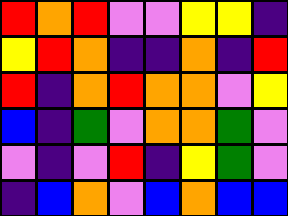[["red", "orange", "red", "violet", "violet", "yellow", "yellow", "indigo"], ["yellow", "red", "orange", "indigo", "indigo", "orange", "indigo", "red"], ["red", "indigo", "orange", "red", "orange", "orange", "violet", "yellow"], ["blue", "indigo", "green", "violet", "orange", "orange", "green", "violet"], ["violet", "indigo", "violet", "red", "indigo", "yellow", "green", "violet"], ["indigo", "blue", "orange", "violet", "blue", "orange", "blue", "blue"]]